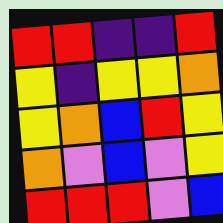[["red", "red", "indigo", "indigo", "red"], ["yellow", "indigo", "yellow", "yellow", "orange"], ["yellow", "orange", "blue", "red", "yellow"], ["orange", "violet", "blue", "violet", "yellow"], ["red", "red", "red", "violet", "blue"]]